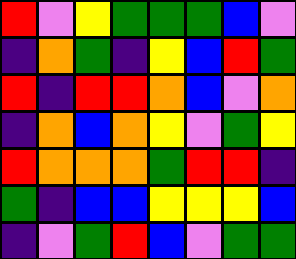[["red", "violet", "yellow", "green", "green", "green", "blue", "violet"], ["indigo", "orange", "green", "indigo", "yellow", "blue", "red", "green"], ["red", "indigo", "red", "red", "orange", "blue", "violet", "orange"], ["indigo", "orange", "blue", "orange", "yellow", "violet", "green", "yellow"], ["red", "orange", "orange", "orange", "green", "red", "red", "indigo"], ["green", "indigo", "blue", "blue", "yellow", "yellow", "yellow", "blue"], ["indigo", "violet", "green", "red", "blue", "violet", "green", "green"]]